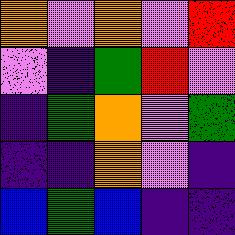[["orange", "violet", "orange", "violet", "red"], ["violet", "indigo", "green", "red", "violet"], ["indigo", "green", "orange", "violet", "green"], ["indigo", "indigo", "orange", "violet", "indigo"], ["blue", "green", "blue", "indigo", "indigo"]]